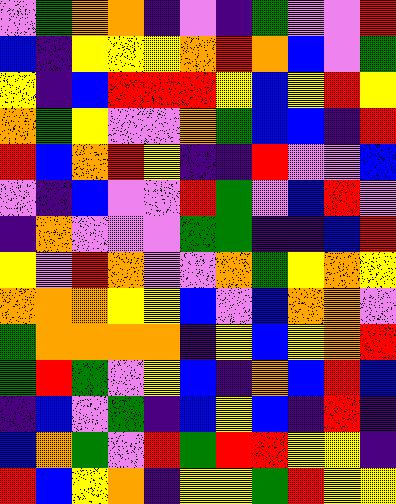[["violet", "green", "orange", "orange", "indigo", "violet", "indigo", "green", "violet", "violet", "red"], ["blue", "indigo", "yellow", "yellow", "yellow", "orange", "red", "orange", "blue", "violet", "green"], ["yellow", "indigo", "blue", "red", "red", "red", "yellow", "blue", "yellow", "red", "yellow"], ["orange", "green", "yellow", "violet", "violet", "orange", "green", "blue", "blue", "indigo", "red"], ["red", "blue", "orange", "red", "yellow", "indigo", "indigo", "red", "violet", "violet", "blue"], ["violet", "indigo", "blue", "violet", "violet", "red", "green", "violet", "blue", "red", "violet"], ["indigo", "orange", "violet", "violet", "violet", "green", "green", "indigo", "indigo", "blue", "red"], ["yellow", "violet", "red", "orange", "violet", "violet", "orange", "green", "yellow", "orange", "yellow"], ["orange", "orange", "orange", "yellow", "yellow", "blue", "violet", "blue", "orange", "orange", "violet"], ["green", "orange", "orange", "orange", "orange", "indigo", "yellow", "blue", "yellow", "orange", "red"], ["green", "red", "green", "violet", "yellow", "blue", "indigo", "orange", "blue", "red", "blue"], ["indigo", "blue", "violet", "green", "indigo", "blue", "yellow", "blue", "indigo", "red", "indigo"], ["blue", "orange", "green", "violet", "red", "green", "red", "red", "yellow", "yellow", "indigo"], ["red", "blue", "yellow", "orange", "indigo", "yellow", "yellow", "green", "red", "yellow", "yellow"]]